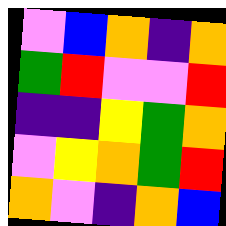[["violet", "blue", "orange", "indigo", "orange"], ["green", "red", "violet", "violet", "red"], ["indigo", "indigo", "yellow", "green", "orange"], ["violet", "yellow", "orange", "green", "red"], ["orange", "violet", "indigo", "orange", "blue"]]